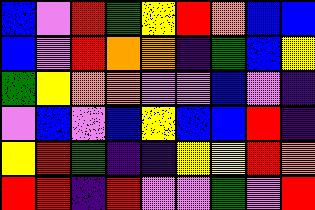[["blue", "violet", "red", "green", "yellow", "red", "orange", "blue", "blue"], ["blue", "violet", "red", "orange", "orange", "indigo", "green", "blue", "yellow"], ["green", "yellow", "orange", "orange", "violet", "violet", "blue", "violet", "indigo"], ["violet", "blue", "violet", "blue", "yellow", "blue", "blue", "red", "indigo"], ["yellow", "red", "green", "indigo", "indigo", "yellow", "yellow", "red", "orange"], ["red", "red", "indigo", "red", "violet", "violet", "green", "violet", "red"]]